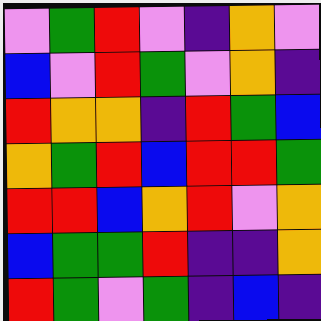[["violet", "green", "red", "violet", "indigo", "orange", "violet"], ["blue", "violet", "red", "green", "violet", "orange", "indigo"], ["red", "orange", "orange", "indigo", "red", "green", "blue"], ["orange", "green", "red", "blue", "red", "red", "green"], ["red", "red", "blue", "orange", "red", "violet", "orange"], ["blue", "green", "green", "red", "indigo", "indigo", "orange"], ["red", "green", "violet", "green", "indigo", "blue", "indigo"]]